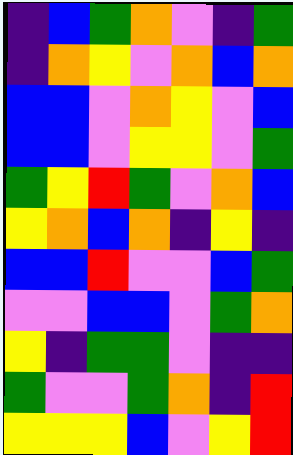[["indigo", "blue", "green", "orange", "violet", "indigo", "green"], ["indigo", "orange", "yellow", "violet", "orange", "blue", "orange"], ["blue", "blue", "violet", "orange", "yellow", "violet", "blue"], ["blue", "blue", "violet", "yellow", "yellow", "violet", "green"], ["green", "yellow", "red", "green", "violet", "orange", "blue"], ["yellow", "orange", "blue", "orange", "indigo", "yellow", "indigo"], ["blue", "blue", "red", "violet", "violet", "blue", "green"], ["violet", "violet", "blue", "blue", "violet", "green", "orange"], ["yellow", "indigo", "green", "green", "violet", "indigo", "indigo"], ["green", "violet", "violet", "green", "orange", "indigo", "red"], ["yellow", "yellow", "yellow", "blue", "violet", "yellow", "red"]]